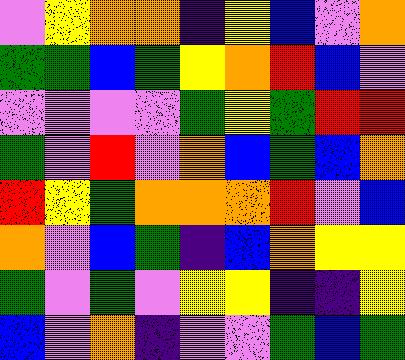[["violet", "yellow", "orange", "orange", "indigo", "yellow", "blue", "violet", "orange"], ["green", "green", "blue", "green", "yellow", "orange", "red", "blue", "violet"], ["violet", "violet", "violet", "violet", "green", "yellow", "green", "red", "red"], ["green", "violet", "red", "violet", "orange", "blue", "green", "blue", "orange"], ["red", "yellow", "green", "orange", "orange", "orange", "red", "violet", "blue"], ["orange", "violet", "blue", "green", "indigo", "blue", "orange", "yellow", "yellow"], ["green", "violet", "green", "violet", "yellow", "yellow", "indigo", "indigo", "yellow"], ["blue", "violet", "orange", "indigo", "violet", "violet", "green", "blue", "green"]]